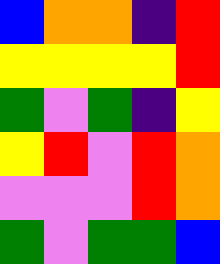[["blue", "orange", "orange", "indigo", "red"], ["yellow", "yellow", "yellow", "yellow", "red"], ["green", "violet", "green", "indigo", "yellow"], ["yellow", "red", "violet", "red", "orange"], ["violet", "violet", "violet", "red", "orange"], ["green", "violet", "green", "green", "blue"]]